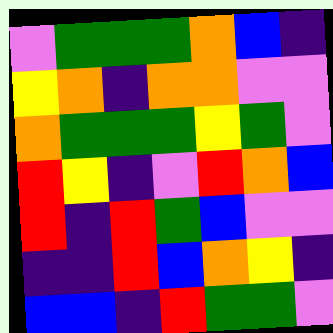[["violet", "green", "green", "green", "orange", "blue", "indigo"], ["yellow", "orange", "indigo", "orange", "orange", "violet", "violet"], ["orange", "green", "green", "green", "yellow", "green", "violet"], ["red", "yellow", "indigo", "violet", "red", "orange", "blue"], ["red", "indigo", "red", "green", "blue", "violet", "violet"], ["indigo", "indigo", "red", "blue", "orange", "yellow", "indigo"], ["blue", "blue", "indigo", "red", "green", "green", "violet"]]